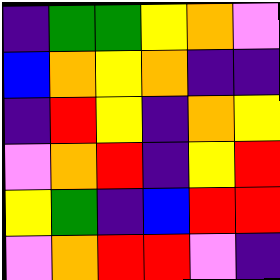[["indigo", "green", "green", "yellow", "orange", "violet"], ["blue", "orange", "yellow", "orange", "indigo", "indigo"], ["indigo", "red", "yellow", "indigo", "orange", "yellow"], ["violet", "orange", "red", "indigo", "yellow", "red"], ["yellow", "green", "indigo", "blue", "red", "red"], ["violet", "orange", "red", "red", "violet", "indigo"]]